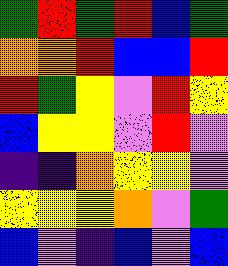[["green", "red", "green", "red", "blue", "green"], ["orange", "orange", "red", "blue", "blue", "red"], ["red", "green", "yellow", "violet", "red", "yellow"], ["blue", "yellow", "yellow", "violet", "red", "violet"], ["indigo", "indigo", "orange", "yellow", "yellow", "violet"], ["yellow", "yellow", "yellow", "orange", "violet", "green"], ["blue", "violet", "indigo", "blue", "violet", "blue"]]